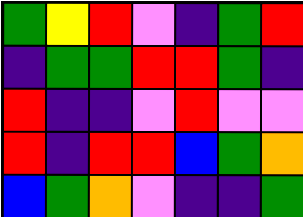[["green", "yellow", "red", "violet", "indigo", "green", "red"], ["indigo", "green", "green", "red", "red", "green", "indigo"], ["red", "indigo", "indigo", "violet", "red", "violet", "violet"], ["red", "indigo", "red", "red", "blue", "green", "orange"], ["blue", "green", "orange", "violet", "indigo", "indigo", "green"]]